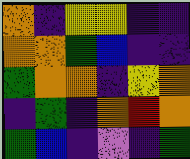[["orange", "indigo", "yellow", "yellow", "indigo", "indigo"], ["orange", "orange", "green", "blue", "indigo", "indigo"], ["green", "orange", "orange", "indigo", "yellow", "orange"], ["indigo", "green", "indigo", "orange", "red", "orange"], ["green", "blue", "indigo", "violet", "indigo", "green"]]